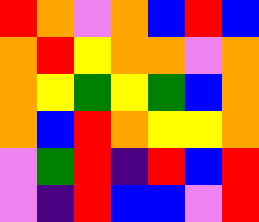[["red", "orange", "violet", "orange", "blue", "red", "blue"], ["orange", "red", "yellow", "orange", "orange", "violet", "orange"], ["orange", "yellow", "green", "yellow", "green", "blue", "orange"], ["orange", "blue", "red", "orange", "yellow", "yellow", "orange"], ["violet", "green", "red", "indigo", "red", "blue", "red"], ["violet", "indigo", "red", "blue", "blue", "violet", "red"]]